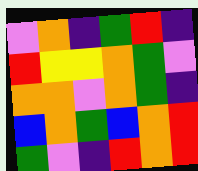[["violet", "orange", "indigo", "green", "red", "indigo"], ["red", "yellow", "yellow", "orange", "green", "violet"], ["orange", "orange", "violet", "orange", "green", "indigo"], ["blue", "orange", "green", "blue", "orange", "red"], ["green", "violet", "indigo", "red", "orange", "red"]]